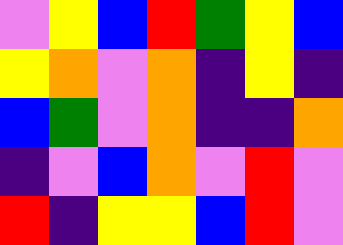[["violet", "yellow", "blue", "red", "green", "yellow", "blue"], ["yellow", "orange", "violet", "orange", "indigo", "yellow", "indigo"], ["blue", "green", "violet", "orange", "indigo", "indigo", "orange"], ["indigo", "violet", "blue", "orange", "violet", "red", "violet"], ["red", "indigo", "yellow", "yellow", "blue", "red", "violet"]]